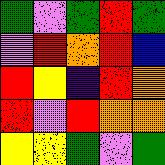[["green", "violet", "green", "red", "green"], ["violet", "red", "orange", "red", "blue"], ["red", "yellow", "indigo", "red", "orange"], ["red", "violet", "red", "orange", "orange"], ["yellow", "yellow", "green", "violet", "green"]]